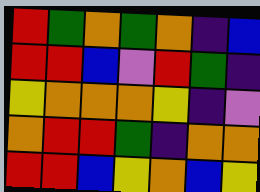[["red", "green", "orange", "green", "orange", "indigo", "blue"], ["red", "red", "blue", "violet", "red", "green", "indigo"], ["yellow", "orange", "orange", "orange", "yellow", "indigo", "violet"], ["orange", "red", "red", "green", "indigo", "orange", "orange"], ["red", "red", "blue", "yellow", "orange", "blue", "yellow"]]